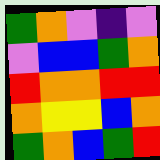[["green", "orange", "violet", "indigo", "violet"], ["violet", "blue", "blue", "green", "orange"], ["red", "orange", "orange", "red", "red"], ["orange", "yellow", "yellow", "blue", "orange"], ["green", "orange", "blue", "green", "red"]]